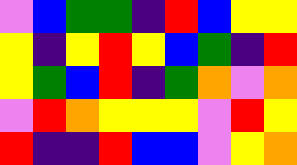[["violet", "blue", "green", "green", "indigo", "red", "blue", "yellow", "yellow"], ["yellow", "indigo", "yellow", "red", "yellow", "blue", "green", "indigo", "red"], ["yellow", "green", "blue", "red", "indigo", "green", "orange", "violet", "orange"], ["violet", "red", "orange", "yellow", "yellow", "yellow", "violet", "red", "yellow"], ["red", "indigo", "indigo", "red", "blue", "blue", "violet", "yellow", "orange"]]